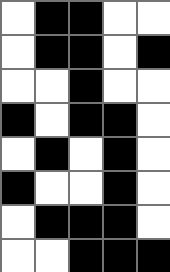[["white", "black", "black", "white", "white"], ["white", "black", "black", "white", "black"], ["white", "white", "black", "white", "white"], ["black", "white", "black", "black", "white"], ["white", "black", "white", "black", "white"], ["black", "white", "white", "black", "white"], ["white", "black", "black", "black", "white"], ["white", "white", "black", "black", "black"]]